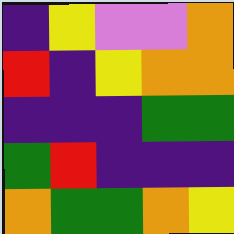[["indigo", "yellow", "violet", "violet", "orange"], ["red", "indigo", "yellow", "orange", "orange"], ["indigo", "indigo", "indigo", "green", "green"], ["green", "red", "indigo", "indigo", "indigo"], ["orange", "green", "green", "orange", "yellow"]]